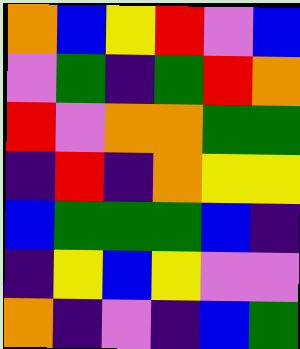[["orange", "blue", "yellow", "red", "violet", "blue"], ["violet", "green", "indigo", "green", "red", "orange"], ["red", "violet", "orange", "orange", "green", "green"], ["indigo", "red", "indigo", "orange", "yellow", "yellow"], ["blue", "green", "green", "green", "blue", "indigo"], ["indigo", "yellow", "blue", "yellow", "violet", "violet"], ["orange", "indigo", "violet", "indigo", "blue", "green"]]